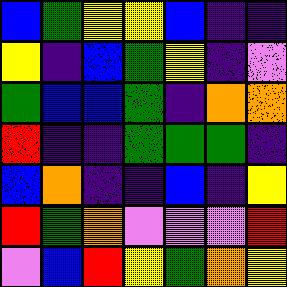[["blue", "green", "yellow", "yellow", "blue", "indigo", "indigo"], ["yellow", "indigo", "blue", "green", "yellow", "indigo", "violet"], ["green", "blue", "blue", "green", "indigo", "orange", "orange"], ["red", "indigo", "indigo", "green", "green", "green", "indigo"], ["blue", "orange", "indigo", "indigo", "blue", "indigo", "yellow"], ["red", "green", "orange", "violet", "violet", "violet", "red"], ["violet", "blue", "red", "yellow", "green", "orange", "yellow"]]